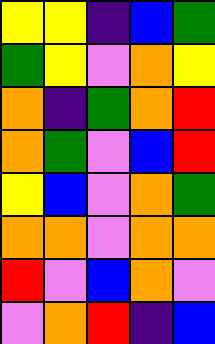[["yellow", "yellow", "indigo", "blue", "green"], ["green", "yellow", "violet", "orange", "yellow"], ["orange", "indigo", "green", "orange", "red"], ["orange", "green", "violet", "blue", "red"], ["yellow", "blue", "violet", "orange", "green"], ["orange", "orange", "violet", "orange", "orange"], ["red", "violet", "blue", "orange", "violet"], ["violet", "orange", "red", "indigo", "blue"]]